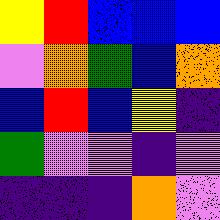[["yellow", "red", "blue", "blue", "blue"], ["violet", "orange", "green", "blue", "orange"], ["blue", "red", "blue", "yellow", "indigo"], ["green", "violet", "violet", "indigo", "violet"], ["indigo", "indigo", "indigo", "orange", "violet"]]